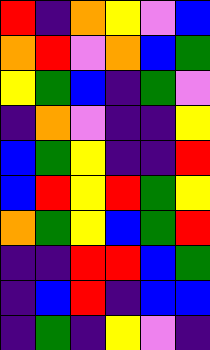[["red", "indigo", "orange", "yellow", "violet", "blue"], ["orange", "red", "violet", "orange", "blue", "green"], ["yellow", "green", "blue", "indigo", "green", "violet"], ["indigo", "orange", "violet", "indigo", "indigo", "yellow"], ["blue", "green", "yellow", "indigo", "indigo", "red"], ["blue", "red", "yellow", "red", "green", "yellow"], ["orange", "green", "yellow", "blue", "green", "red"], ["indigo", "indigo", "red", "red", "blue", "green"], ["indigo", "blue", "red", "indigo", "blue", "blue"], ["indigo", "green", "indigo", "yellow", "violet", "indigo"]]